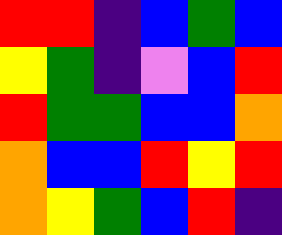[["red", "red", "indigo", "blue", "green", "blue"], ["yellow", "green", "indigo", "violet", "blue", "red"], ["red", "green", "green", "blue", "blue", "orange"], ["orange", "blue", "blue", "red", "yellow", "red"], ["orange", "yellow", "green", "blue", "red", "indigo"]]